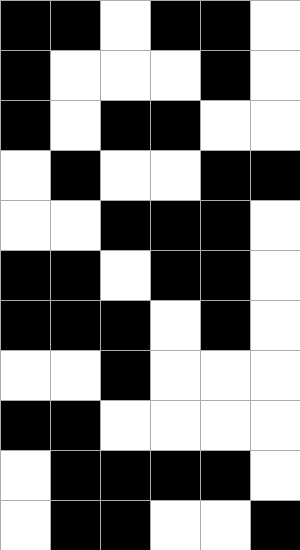[["black", "black", "white", "black", "black", "white"], ["black", "white", "white", "white", "black", "white"], ["black", "white", "black", "black", "white", "white"], ["white", "black", "white", "white", "black", "black"], ["white", "white", "black", "black", "black", "white"], ["black", "black", "white", "black", "black", "white"], ["black", "black", "black", "white", "black", "white"], ["white", "white", "black", "white", "white", "white"], ["black", "black", "white", "white", "white", "white"], ["white", "black", "black", "black", "black", "white"], ["white", "black", "black", "white", "white", "black"]]